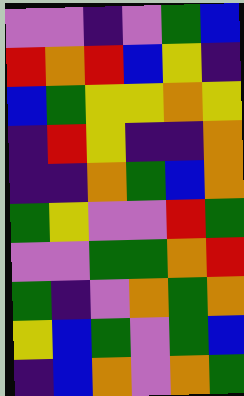[["violet", "violet", "indigo", "violet", "green", "blue"], ["red", "orange", "red", "blue", "yellow", "indigo"], ["blue", "green", "yellow", "yellow", "orange", "yellow"], ["indigo", "red", "yellow", "indigo", "indigo", "orange"], ["indigo", "indigo", "orange", "green", "blue", "orange"], ["green", "yellow", "violet", "violet", "red", "green"], ["violet", "violet", "green", "green", "orange", "red"], ["green", "indigo", "violet", "orange", "green", "orange"], ["yellow", "blue", "green", "violet", "green", "blue"], ["indigo", "blue", "orange", "violet", "orange", "green"]]